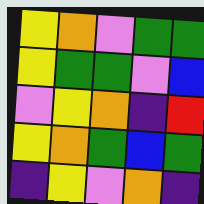[["yellow", "orange", "violet", "green", "green"], ["yellow", "green", "green", "violet", "blue"], ["violet", "yellow", "orange", "indigo", "red"], ["yellow", "orange", "green", "blue", "green"], ["indigo", "yellow", "violet", "orange", "indigo"]]